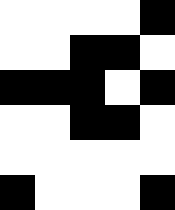[["white", "white", "white", "white", "black"], ["white", "white", "black", "black", "white"], ["black", "black", "black", "white", "black"], ["white", "white", "black", "black", "white"], ["white", "white", "white", "white", "white"], ["black", "white", "white", "white", "black"]]